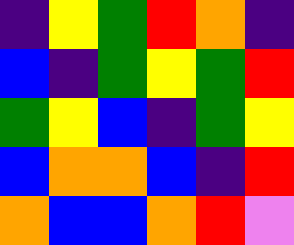[["indigo", "yellow", "green", "red", "orange", "indigo"], ["blue", "indigo", "green", "yellow", "green", "red"], ["green", "yellow", "blue", "indigo", "green", "yellow"], ["blue", "orange", "orange", "blue", "indigo", "red"], ["orange", "blue", "blue", "orange", "red", "violet"]]